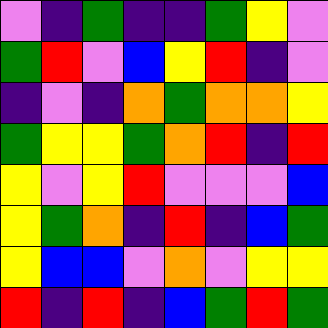[["violet", "indigo", "green", "indigo", "indigo", "green", "yellow", "violet"], ["green", "red", "violet", "blue", "yellow", "red", "indigo", "violet"], ["indigo", "violet", "indigo", "orange", "green", "orange", "orange", "yellow"], ["green", "yellow", "yellow", "green", "orange", "red", "indigo", "red"], ["yellow", "violet", "yellow", "red", "violet", "violet", "violet", "blue"], ["yellow", "green", "orange", "indigo", "red", "indigo", "blue", "green"], ["yellow", "blue", "blue", "violet", "orange", "violet", "yellow", "yellow"], ["red", "indigo", "red", "indigo", "blue", "green", "red", "green"]]